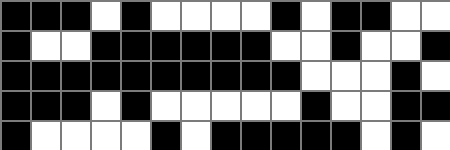[["black", "black", "black", "white", "black", "white", "white", "white", "white", "black", "white", "black", "black", "white", "white"], ["black", "white", "white", "black", "black", "black", "black", "black", "black", "white", "white", "black", "white", "white", "black"], ["black", "black", "black", "black", "black", "black", "black", "black", "black", "black", "white", "white", "white", "black", "white"], ["black", "black", "black", "white", "black", "white", "white", "white", "white", "white", "black", "white", "white", "black", "black"], ["black", "white", "white", "white", "white", "black", "white", "black", "black", "black", "black", "black", "white", "black", "white"]]